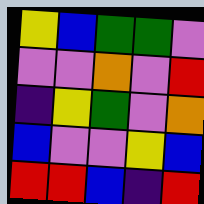[["yellow", "blue", "green", "green", "violet"], ["violet", "violet", "orange", "violet", "red"], ["indigo", "yellow", "green", "violet", "orange"], ["blue", "violet", "violet", "yellow", "blue"], ["red", "red", "blue", "indigo", "red"]]